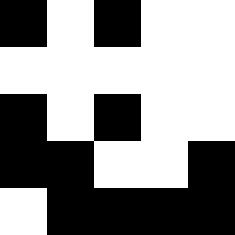[["black", "white", "black", "white", "white"], ["white", "white", "white", "white", "white"], ["black", "white", "black", "white", "white"], ["black", "black", "white", "white", "black"], ["white", "black", "black", "black", "black"]]